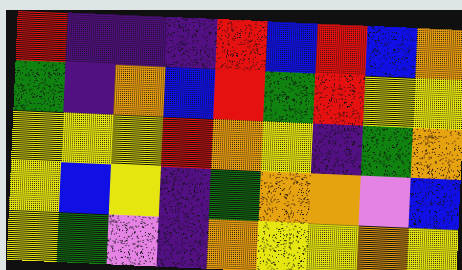[["red", "indigo", "indigo", "indigo", "red", "blue", "red", "blue", "orange"], ["green", "indigo", "orange", "blue", "red", "green", "red", "yellow", "yellow"], ["yellow", "yellow", "yellow", "red", "orange", "yellow", "indigo", "green", "orange"], ["yellow", "blue", "yellow", "indigo", "green", "orange", "orange", "violet", "blue"], ["yellow", "green", "violet", "indigo", "orange", "yellow", "yellow", "orange", "yellow"]]